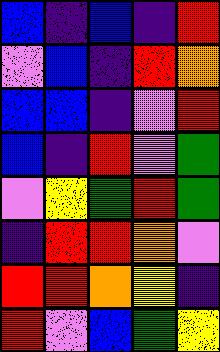[["blue", "indigo", "blue", "indigo", "red"], ["violet", "blue", "indigo", "red", "orange"], ["blue", "blue", "indigo", "violet", "red"], ["blue", "indigo", "red", "violet", "green"], ["violet", "yellow", "green", "red", "green"], ["indigo", "red", "red", "orange", "violet"], ["red", "red", "orange", "yellow", "indigo"], ["red", "violet", "blue", "green", "yellow"]]